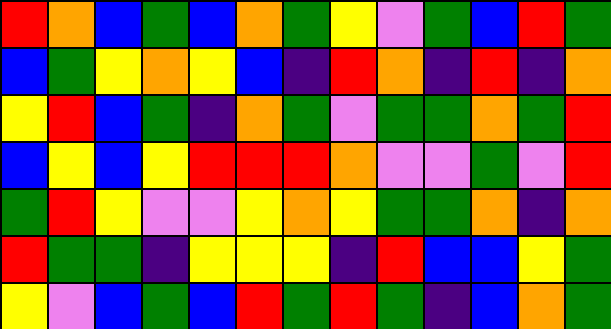[["red", "orange", "blue", "green", "blue", "orange", "green", "yellow", "violet", "green", "blue", "red", "green"], ["blue", "green", "yellow", "orange", "yellow", "blue", "indigo", "red", "orange", "indigo", "red", "indigo", "orange"], ["yellow", "red", "blue", "green", "indigo", "orange", "green", "violet", "green", "green", "orange", "green", "red"], ["blue", "yellow", "blue", "yellow", "red", "red", "red", "orange", "violet", "violet", "green", "violet", "red"], ["green", "red", "yellow", "violet", "violet", "yellow", "orange", "yellow", "green", "green", "orange", "indigo", "orange"], ["red", "green", "green", "indigo", "yellow", "yellow", "yellow", "indigo", "red", "blue", "blue", "yellow", "green"], ["yellow", "violet", "blue", "green", "blue", "red", "green", "red", "green", "indigo", "blue", "orange", "green"]]